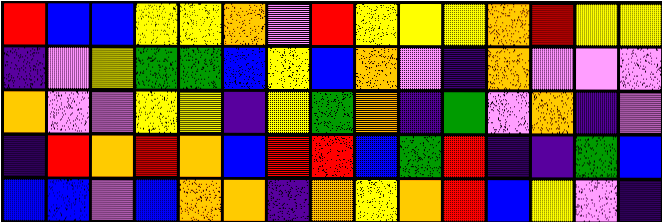[["red", "blue", "blue", "yellow", "yellow", "orange", "violet", "red", "yellow", "yellow", "yellow", "orange", "red", "yellow", "yellow"], ["indigo", "violet", "yellow", "green", "green", "blue", "yellow", "blue", "orange", "violet", "indigo", "orange", "violet", "violet", "violet"], ["orange", "violet", "violet", "yellow", "yellow", "indigo", "yellow", "green", "orange", "indigo", "green", "violet", "orange", "indigo", "violet"], ["indigo", "red", "orange", "red", "orange", "blue", "red", "red", "blue", "green", "red", "indigo", "indigo", "green", "blue"], ["blue", "blue", "violet", "blue", "orange", "orange", "indigo", "orange", "yellow", "orange", "red", "blue", "yellow", "violet", "indigo"]]